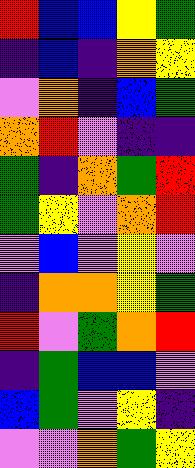[["red", "blue", "blue", "yellow", "green"], ["indigo", "blue", "indigo", "orange", "yellow"], ["violet", "orange", "indigo", "blue", "green"], ["orange", "red", "violet", "indigo", "indigo"], ["green", "indigo", "orange", "green", "red"], ["green", "yellow", "violet", "orange", "red"], ["violet", "blue", "violet", "yellow", "violet"], ["indigo", "orange", "orange", "yellow", "green"], ["red", "violet", "green", "orange", "red"], ["indigo", "green", "blue", "blue", "violet"], ["blue", "green", "violet", "yellow", "indigo"], ["violet", "violet", "orange", "green", "yellow"]]